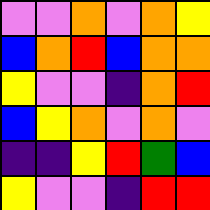[["violet", "violet", "orange", "violet", "orange", "yellow"], ["blue", "orange", "red", "blue", "orange", "orange"], ["yellow", "violet", "violet", "indigo", "orange", "red"], ["blue", "yellow", "orange", "violet", "orange", "violet"], ["indigo", "indigo", "yellow", "red", "green", "blue"], ["yellow", "violet", "violet", "indigo", "red", "red"]]